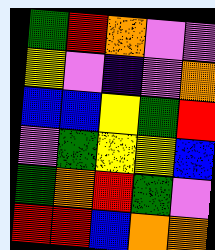[["green", "red", "orange", "violet", "violet"], ["yellow", "violet", "indigo", "violet", "orange"], ["blue", "blue", "yellow", "green", "red"], ["violet", "green", "yellow", "yellow", "blue"], ["green", "orange", "red", "green", "violet"], ["red", "red", "blue", "orange", "orange"]]